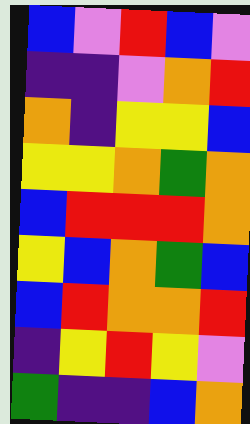[["blue", "violet", "red", "blue", "violet"], ["indigo", "indigo", "violet", "orange", "red"], ["orange", "indigo", "yellow", "yellow", "blue"], ["yellow", "yellow", "orange", "green", "orange"], ["blue", "red", "red", "red", "orange"], ["yellow", "blue", "orange", "green", "blue"], ["blue", "red", "orange", "orange", "red"], ["indigo", "yellow", "red", "yellow", "violet"], ["green", "indigo", "indigo", "blue", "orange"]]